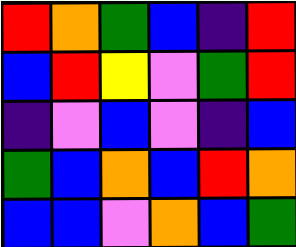[["red", "orange", "green", "blue", "indigo", "red"], ["blue", "red", "yellow", "violet", "green", "red"], ["indigo", "violet", "blue", "violet", "indigo", "blue"], ["green", "blue", "orange", "blue", "red", "orange"], ["blue", "blue", "violet", "orange", "blue", "green"]]